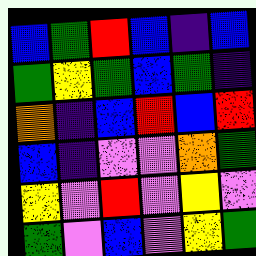[["blue", "green", "red", "blue", "indigo", "blue"], ["green", "yellow", "green", "blue", "green", "indigo"], ["orange", "indigo", "blue", "red", "blue", "red"], ["blue", "indigo", "violet", "violet", "orange", "green"], ["yellow", "violet", "red", "violet", "yellow", "violet"], ["green", "violet", "blue", "violet", "yellow", "green"]]